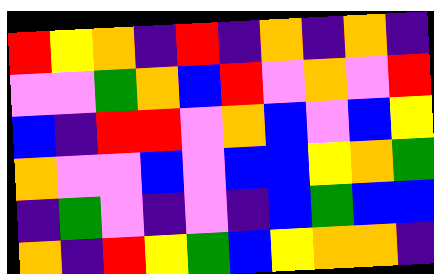[["red", "yellow", "orange", "indigo", "red", "indigo", "orange", "indigo", "orange", "indigo"], ["violet", "violet", "green", "orange", "blue", "red", "violet", "orange", "violet", "red"], ["blue", "indigo", "red", "red", "violet", "orange", "blue", "violet", "blue", "yellow"], ["orange", "violet", "violet", "blue", "violet", "blue", "blue", "yellow", "orange", "green"], ["indigo", "green", "violet", "indigo", "violet", "indigo", "blue", "green", "blue", "blue"], ["orange", "indigo", "red", "yellow", "green", "blue", "yellow", "orange", "orange", "indigo"]]